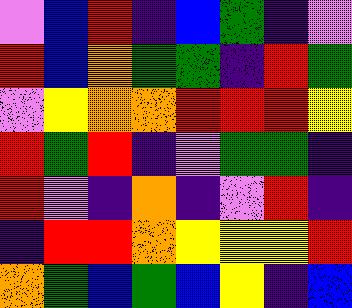[["violet", "blue", "red", "indigo", "blue", "green", "indigo", "violet"], ["red", "blue", "orange", "green", "green", "indigo", "red", "green"], ["violet", "yellow", "orange", "orange", "red", "red", "red", "yellow"], ["red", "green", "red", "indigo", "violet", "green", "green", "indigo"], ["red", "violet", "indigo", "orange", "indigo", "violet", "red", "indigo"], ["indigo", "red", "red", "orange", "yellow", "yellow", "yellow", "red"], ["orange", "green", "blue", "green", "blue", "yellow", "indigo", "blue"]]